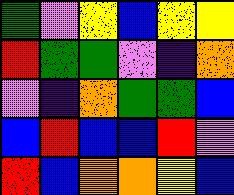[["green", "violet", "yellow", "blue", "yellow", "yellow"], ["red", "green", "green", "violet", "indigo", "orange"], ["violet", "indigo", "orange", "green", "green", "blue"], ["blue", "red", "blue", "blue", "red", "violet"], ["red", "blue", "orange", "orange", "yellow", "blue"]]